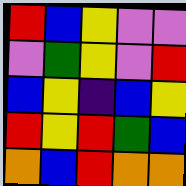[["red", "blue", "yellow", "violet", "violet"], ["violet", "green", "yellow", "violet", "red"], ["blue", "yellow", "indigo", "blue", "yellow"], ["red", "yellow", "red", "green", "blue"], ["orange", "blue", "red", "orange", "orange"]]